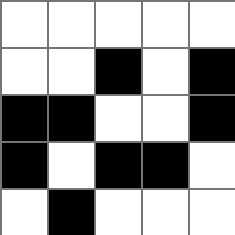[["white", "white", "white", "white", "white"], ["white", "white", "black", "white", "black"], ["black", "black", "white", "white", "black"], ["black", "white", "black", "black", "white"], ["white", "black", "white", "white", "white"]]